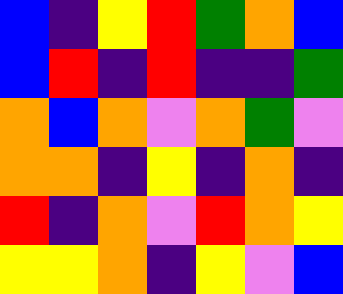[["blue", "indigo", "yellow", "red", "green", "orange", "blue"], ["blue", "red", "indigo", "red", "indigo", "indigo", "green"], ["orange", "blue", "orange", "violet", "orange", "green", "violet"], ["orange", "orange", "indigo", "yellow", "indigo", "orange", "indigo"], ["red", "indigo", "orange", "violet", "red", "orange", "yellow"], ["yellow", "yellow", "orange", "indigo", "yellow", "violet", "blue"]]